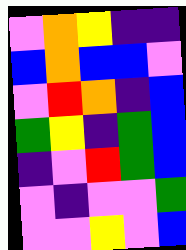[["violet", "orange", "yellow", "indigo", "indigo"], ["blue", "orange", "blue", "blue", "violet"], ["violet", "red", "orange", "indigo", "blue"], ["green", "yellow", "indigo", "green", "blue"], ["indigo", "violet", "red", "green", "blue"], ["violet", "indigo", "violet", "violet", "green"], ["violet", "violet", "yellow", "violet", "blue"]]